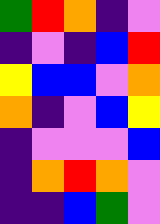[["green", "red", "orange", "indigo", "violet"], ["indigo", "violet", "indigo", "blue", "red"], ["yellow", "blue", "blue", "violet", "orange"], ["orange", "indigo", "violet", "blue", "yellow"], ["indigo", "violet", "violet", "violet", "blue"], ["indigo", "orange", "red", "orange", "violet"], ["indigo", "indigo", "blue", "green", "violet"]]